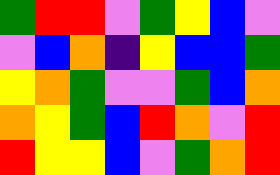[["green", "red", "red", "violet", "green", "yellow", "blue", "violet"], ["violet", "blue", "orange", "indigo", "yellow", "blue", "blue", "green"], ["yellow", "orange", "green", "violet", "violet", "green", "blue", "orange"], ["orange", "yellow", "green", "blue", "red", "orange", "violet", "red"], ["red", "yellow", "yellow", "blue", "violet", "green", "orange", "red"]]